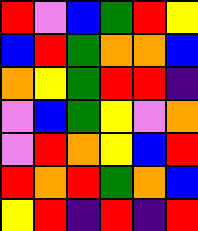[["red", "violet", "blue", "green", "red", "yellow"], ["blue", "red", "green", "orange", "orange", "blue"], ["orange", "yellow", "green", "red", "red", "indigo"], ["violet", "blue", "green", "yellow", "violet", "orange"], ["violet", "red", "orange", "yellow", "blue", "red"], ["red", "orange", "red", "green", "orange", "blue"], ["yellow", "red", "indigo", "red", "indigo", "red"]]